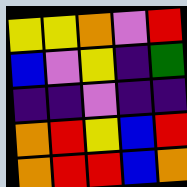[["yellow", "yellow", "orange", "violet", "red"], ["blue", "violet", "yellow", "indigo", "green"], ["indigo", "indigo", "violet", "indigo", "indigo"], ["orange", "red", "yellow", "blue", "red"], ["orange", "red", "red", "blue", "orange"]]